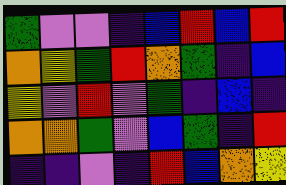[["green", "violet", "violet", "indigo", "blue", "red", "blue", "red"], ["orange", "yellow", "green", "red", "orange", "green", "indigo", "blue"], ["yellow", "violet", "red", "violet", "green", "indigo", "blue", "indigo"], ["orange", "orange", "green", "violet", "blue", "green", "indigo", "red"], ["indigo", "indigo", "violet", "indigo", "red", "blue", "orange", "yellow"]]